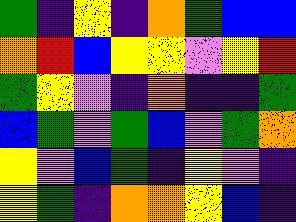[["green", "indigo", "yellow", "indigo", "orange", "green", "blue", "blue"], ["orange", "red", "blue", "yellow", "yellow", "violet", "yellow", "red"], ["green", "yellow", "violet", "indigo", "orange", "indigo", "indigo", "green"], ["blue", "green", "violet", "green", "blue", "violet", "green", "orange"], ["yellow", "violet", "blue", "green", "indigo", "yellow", "violet", "indigo"], ["yellow", "green", "indigo", "orange", "orange", "yellow", "blue", "indigo"]]